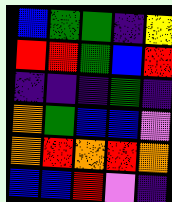[["blue", "green", "green", "indigo", "yellow"], ["red", "red", "green", "blue", "red"], ["indigo", "indigo", "indigo", "green", "indigo"], ["orange", "green", "blue", "blue", "violet"], ["orange", "red", "orange", "red", "orange"], ["blue", "blue", "red", "violet", "indigo"]]